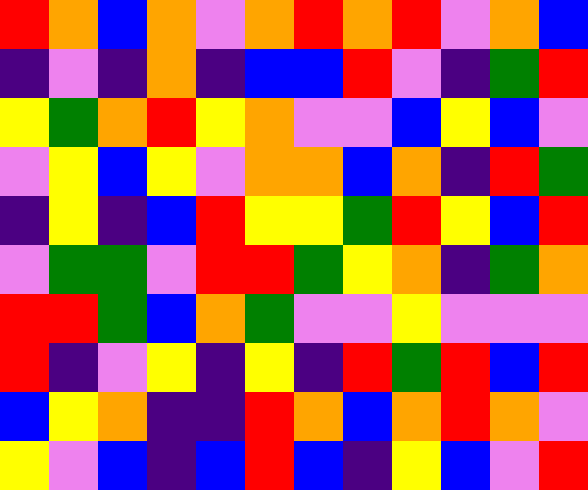[["red", "orange", "blue", "orange", "violet", "orange", "red", "orange", "red", "violet", "orange", "blue"], ["indigo", "violet", "indigo", "orange", "indigo", "blue", "blue", "red", "violet", "indigo", "green", "red"], ["yellow", "green", "orange", "red", "yellow", "orange", "violet", "violet", "blue", "yellow", "blue", "violet"], ["violet", "yellow", "blue", "yellow", "violet", "orange", "orange", "blue", "orange", "indigo", "red", "green"], ["indigo", "yellow", "indigo", "blue", "red", "yellow", "yellow", "green", "red", "yellow", "blue", "red"], ["violet", "green", "green", "violet", "red", "red", "green", "yellow", "orange", "indigo", "green", "orange"], ["red", "red", "green", "blue", "orange", "green", "violet", "violet", "yellow", "violet", "violet", "violet"], ["red", "indigo", "violet", "yellow", "indigo", "yellow", "indigo", "red", "green", "red", "blue", "red"], ["blue", "yellow", "orange", "indigo", "indigo", "red", "orange", "blue", "orange", "red", "orange", "violet"], ["yellow", "violet", "blue", "indigo", "blue", "red", "blue", "indigo", "yellow", "blue", "violet", "red"]]